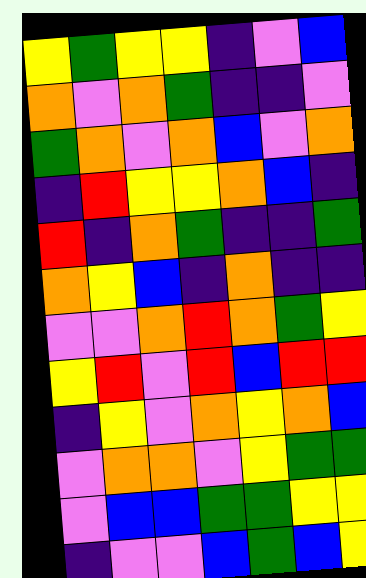[["yellow", "green", "yellow", "yellow", "indigo", "violet", "blue"], ["orange", "violet", "orange", "green", "indigo", "indigo", "violet"], ["green", "orange", "violet", "orange", "blue", "violet", "orange"], ["indigo", "red", "yellow", "yellow", "orange", "blue", "indigo"], ["red", "indigo", "orange", "green", "indigo", "indigo", "green"], ["orange", "yellow", "blue", "indigo", "orange", "indigo", "indigo"], ["violet", "violet", "orange", "red", "orange", "green", "yellow"], ["yellow", "red", "violet", "red", "blue", "red", "red"], ["indigo", "yellow", "violet", "orange", "yellow", "orange", "blue"], ["violet", "orange", "orange", "violet", "yellow", "green", "green"], ["violet", "blue", "blue", "green", "green", "yellow", "yellow"], ["indigo", "violet", "violet", "blue", "green", "blue", "yellow"]]